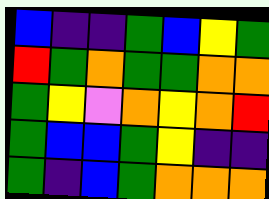[["blue", "indigo", "indigo", "green", "blue", "yellow", "green"], ["red", "green", "orange", "green", "green", "orange", "orange"], ["green", "yellow", "violet", "orange", "yellow", "orange", "red"], ["green", "blue", "blue", "green", "yellow", "indigo", "indigo"], ["green", "indigo", "blue", "green", "orange", "orange", "orange"]]